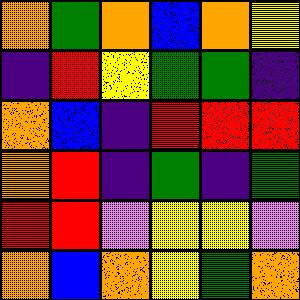[["orange", "green", "orange", "blue", "orange", "yellow"], ["indigo", "red", "yellow", "green", "green", "indigo"], ["orange", "blue", "indigo", "red", "red", "red"], ["orange", "red", "indigo", "green", "indigo", "green"], ["red", "red", "violet", "yellow", "yellow", "violet"], ["orange", "blue", "orange", "yellow", "green", "orange"]]